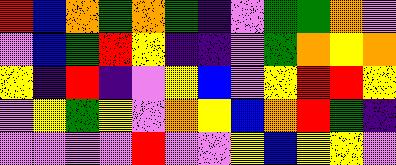[["red", "blue", "orange", "green", "orange", "green", "indigo", "violet", "green", "green", "orange", "violet"], ["violet", "blue", "green", "red", "yellow", "indigo", "indigo", "violet", "green", "orange", "yellow", "orange"], ["yellow", "indigo", "red", "indigo", "violet", "yellow", "blue", "violet", "yellow", "red", "red", "yellow"], ["violet", "yellow", "green", "yellow", "violet", "orange", "yellow", "blue", "orange", "red", "green", "indigo"], ["violet", "violet", "violet", "violet", "red", "violet", "violet", "yellow", "blue", "yellow", "yellow", "violet"]]